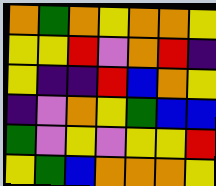[["orange", "green", "orange", "yellow", "orange", "orange", "yellow"], ["yellow", "yellow", "red", "violet", "orange", "red", "indigo"], ["yellow", "indigo", "indigo", "red", "blue", "orange", "yellow"], ["indigo", "violet", "orange", "yellow", "green", "blue", "blue"], ["green", "violet", "yellow", "violet", "yellow", "yellow", "red"], ["yellow", "green", "blue", "orange", "orange", "orange", "yellow"]]